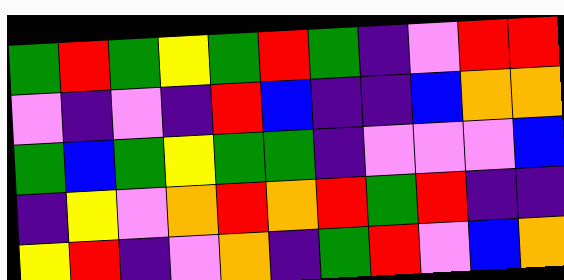[["green", "red", "green", "yellow", "green", "red", "green", "indigo", "violet", "red", "red"], ["violet", "indigo", "violet", "indigo", "red", "blue", "indigo", "indigo", "blue", "orange", "orange"], ["green", "blue", "green", "yellow", "green", "green", "indigo", "violet", "violet", "violet", "blue"], ["indigo", "yellow", "violet", "orange", "red", "orange", "red", "green", "red", "indigo", "indigo"], ["yellow", "red", "indigo", "violet", "orange", "indigo", "green", "red", "violet", "blue", "orange"]]